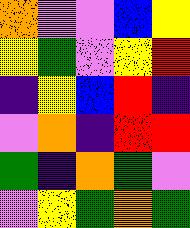[["orange", "violet", "violet", "blue", "yellow"], ["yellow", "green", "violet", "yellow", "red"], ["indigo", "yellow", "blue", "red", "indigo"], ["violet", "orange", "indigo", "red", "red"], ["green", "indigo", "orange", "green", "violet"], ["violet", "yellow", "green", "orange", "green"]]